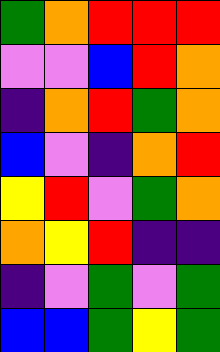[["green", "orange", "red", "red", "red"], ["violet", "violet", "blue", "red", "orange"], ["indigo", "orange", "red", "green", "orange"], ["blue", "violet", "indigo", "orange", "red"], ["yellow", "red", "violet", "green", "orange"], ["orange", "yellow", "red", "indigo", "indigo"], ["indigo", "violet", "green", "violet", "green"], ["blue", "blue", "green", "yellow", "green"]]